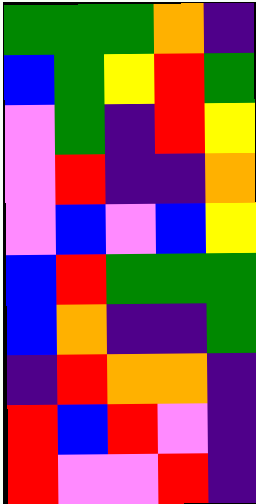[["green", "green", "green", "orange", "indigo"], ["blue", "green", "yellow", "red", "green"], ["violet", "green", "indigo", "red", "yellow"], ["violet", "red", "indigo", "indigo", "orange"], ["violet", "blue", "violet", "blue", "yellow"], ["blue", "red", "green", "green", "green"], ["blue", "orange", "indigo", "indigo", "green"], ["indigo", "red", "orange", "orange", "indigo"], ["red", "blue", "red", "violet", "indigo"], ["red", "violet", "violet", "red", "indigo"]]